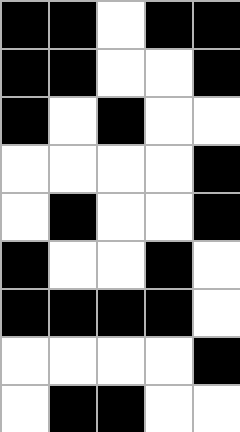[["black", "black", "white", "black", "black"], ["black", "black", "white", "white", "black"], ["black", "white", "black", "white", "white"], ["white", "white", "white", "white", "black"], ["white", "black", "white", "white", "black"], ["black", "white", "white", "black", "white"], ["black", "black", "black", "black", "white"], ["white", "white", "white", "white", "black"], ["white", "black", "black", "white", "white"]]